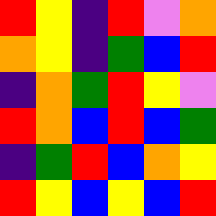[["red", "yellow", "indigo", "red", "violet", "orange"], ["orange", "yellow", "indigo", "green", "blue", "red"], ["indigo", "orange", "green", "red", "yellow", "violet"], ["red", "orange", "blue", "red", "blue", "green"], ["indigo", "green", "red", "blue", "orange", "yellow"], ["red", "yellow", "blue", "yellow", "blue", "red"]]